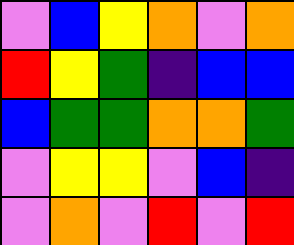[["violet", "blue", "yellow", "orange", "violet", "orange"], ["red", "yellow", "green", "indigo", "blue", "blue"], ["blue", "green", "green", "orange", "orange", "green"], ["violet", "yellow", "yellow", "violet", "blue", "indigo"], ["violet", "orange", "violet", "red", "violet", "red"]]